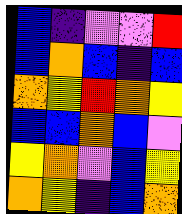[["blue", "indigo", "violet", "violet", "red"], ["blue", "orange", "blue", "indigo", "blue"], ["orange", "yellow", "red", "orange", "yellow"], ["blue", "blue", "orange", "blue", "violet"], ["yellow", "orange", "violet", "blue", "yellow"], ["orange", "yellow", "indigo", "blue", "orange"]]